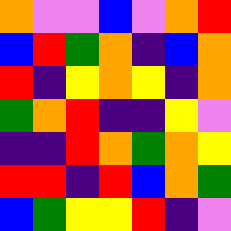[["orange", "violet", "violet", "blue", "violet", "orange", "red"], ["blue", "red", "green", "orange", "indigo", "blue", "orange"], ["red", "indigo", "yellow", "orange", "yellow", "indigo", "orange"], ["green", "orange", "red", "indigo", "indigo", "yellow", "violet"], ["indigo", "indigo", "red", "orange", "green", "orange", "yellow"], ["red", "red", "indigo", "red", "blue", "orange", "green"], ["blue", "green", "yellow", "yellow", "red", "indigo", "violet"]]